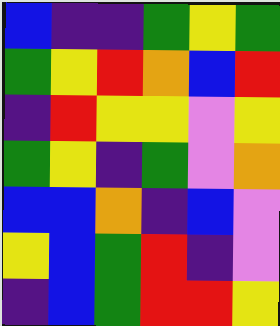[["blue", "indigo", "indigo", "green", "yellow", "green"], ["green", "yellow", "red", "orange", "blue", "red"], ["indigo", "red", "yellow", "yellow", "violet", "yellow"], ["green", "yellow", "indigo", "green", "violet", "orange"], ["blue", "blue", "orange", "indigo", "blue", "violet"], ["yellow", "blue", "green", "red", "indigo", "violet"], ["indigo", "blue", "green", "red", "red", "yellow"]]